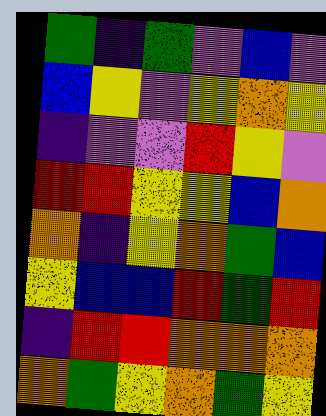[["green", "indigo", "green", "violet", "blue", "violet"], ["blue", "yellow", "violet", "yellow", "orange", "yellow"], ["indigo", "violet", "violet", "red", "yellow", "violet"], ["red", "red", "yellow", "yellow", "blue", "orange"], ["orange", "indigo", "yellow", "orange", "green", "blue"], ["yellow", "blue", "blue", "red", "green", "red"], ["indigo", "red", "red", "orange", "orange", "orange"], ["orange", "green", "yellow", "orange", "green", "yellow"]]